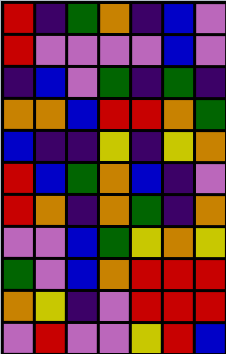[["red", "indigo", "green", "orange", "indigo", "blue", "violet"], ["red", "violet", "violet", "violet", "violet", "blue", "violet"], ["indigo", "blue", "violet", "green", "indigo", "green", "indigo"], ["orange", "orange", "blue", "red", "red", "orange", "green"], ["blue", "indigo", "indigo", "yellow", "indigo", "yellow", "orange"], ["red", "blue", "green", "orange", "blue", "indigo", "violet"], ["red", "orange", "indigo", "orange", "green", "indigo", "orange"], ["violet", "violet", "blue", "green", "yellow", "orange", "yellow"], ["green", "violet", "blue", "orange", "red", "red", "red"], ["orange", "yellow", "indigo", "violet", "red", "red", "red"], ["violet", "red", "violet", "violet", "yellow", "red", "blue"]]